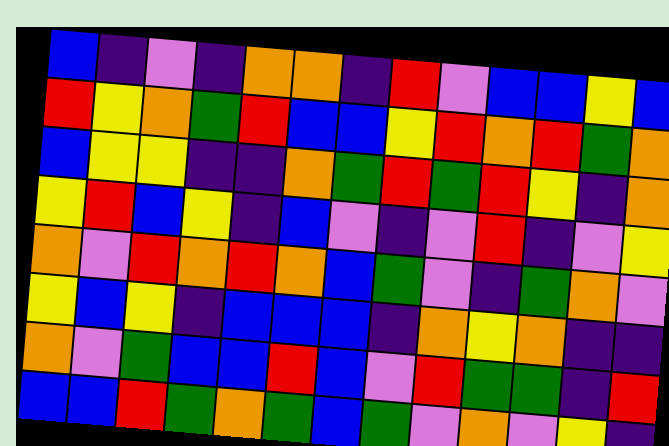[["blue", "indigo", "violet", "indigo", "orange", "orange", "indigo", "red", "violet", "blue", "blue", "yellow", "blue"], ["red", "yellow", "orange", "green", "red", "blue", "blue", "yellow", "red", "orange", "red", "green", "orange"], ["blue", "yellow", "yellow", "indigo", "indigo", "orange", "green", "red", "green", "red", "yellow", "indigo", "orange"], ["yellow", "red", "blue", "yellow", "indigo", "blue", "violet", "indigo", "violet", "red", "indigo", "violet", "yellow"], ["orange", "violet", "red", "orange", "red", "orange", "blue", "green", "violet", "indigo", "green", "orange", "violet"], ["yellow", "blue", "yellow", "indigo", "blue", "blue", "blue", "indigo", "orange", "yellow", "orange", "indigo", "indigo"], ["orange", "violet", "green", "blue", "blue", "red", "blue", "violet", "red", "green", "green", "indigo", "red"], ["blue", "blue", "red", "green", "orange", "green", "blue", "green", "violet", "orange", "violet", "yellow", "indigo"]]